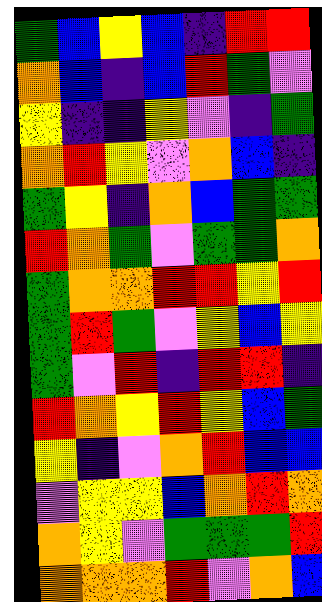[["green", "blue", "yellow", "blue", "indigo", "red", "red"], ["orange", "blue", "indigo", "blue", "red", "green", "violet"], ["yellow", "indigo", "indigo", "yellow", "violet", "indigo", "green"], ["orange", "red", "yellow", "violet", "orange", "blue", "indigo"], ["green", "yellow", "indigo", "orange", "blue", "green", "green"], ["red", "orange", "green", "violet", "green", "green", "orange"], ["green", "orange", "orange", "red", "red", "yellow", "red"], ["green", "red", "green", "violet", "yellow", "blue", "yellow"], ["green", "violet", "red", "indigo", "red", "red", "indigo"], ["red", "orange", "yellow", "red", "yellow", "blue", "green"], ["yellow", "indigo", "violet", "orange", "red", "blue", "blue"], ["violet", "yellow", "yellow", "blue", "orange", "red", "orange"], ["orange", "yellow", "violet", "green", "green", "green", "red"], ["orange", "orange", "orange", "red", "violet", "orange", "blue"]]